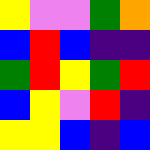[["yellow", "violet", "violet", "green", "orange"], ["blue", "red", "blue", "indigo", "indigo"], ["green", "red", "yellow", "green", "red"], ["blue", "yellow", "violet", "red", "indigo"], ["yellow", "yellow", "blue", "indigo", "blue"]]